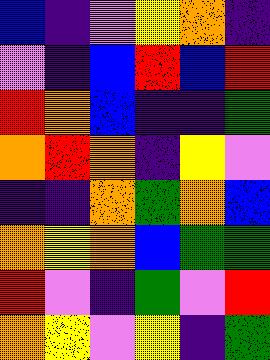[["blue", "indigo", "violet", "yellow", "orange", "indigo"], ["violet", "indigo", "blue", "red", "blue", "red"], ["red", "orange", "blue", "indigo", "indigo", "green"], ["orange", "red", "orange", "indigo", "yellow", "violet"], ["indigo", "indigo", "orange", "green", "orange", "blue"], ["orange", "yellow", "orange", "blue", "green", "green"], ["red", "violet", "indigo", "green", "violet", "red"], ["orange", "yellow", "violet", "yellow", "indigo", "green"]]